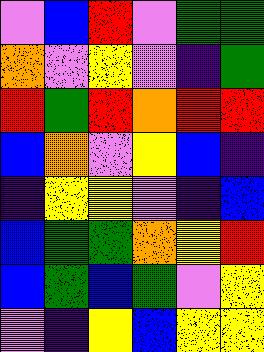[["violet", "blue", "red", "violet", "green", "green"], ["orange", "violet", "yellow", "violet", "indigo", "green"], ["red", "green", "red", "orange", "red", "red"], ["blue", "orange", "violet", "yellow", "blue", "indigo"], ["indigo", "yellow", "yellow", "violet", "indigo", "blue"], ["blue", "green", "green", "orange", "yellow", "red"], ["blue", "green", "blue", "green", "violet", "yellow"], ["violet", "indigo", "yellow", "blue", "yellow", "yellow"]]